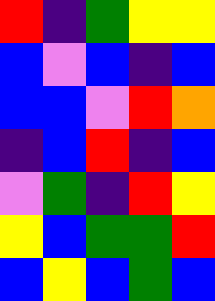[["red", "indigo", "green", "yellow", "yellow"], ["blue", "violet", "blue", "indigo", "blue"], ["blue", "blue", "violet", "red", "orange"], ["indigo", "blue", "red", "indigo", "blue"], ["violet", "green", "indigo", "red", "yellow"], ["yellow", "blue", "green", "green", "red"], ["blue", "yellow", "blue", "green", "blue"]]